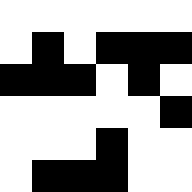[["white", "white", "white", "white", "white", "white"], ["white", "black", "white", "black", "black", "black"], ["black", "black", "black", "white", "black", "white"], ["white", "white", "white", "white", "white", "black"], ["white", "white", "white", "black", "white", "white"], ["white", "black", "black", "black", "white", "white"]]